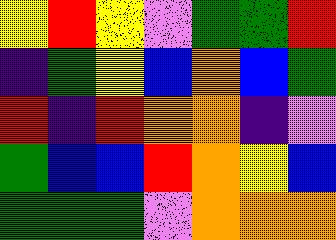[["yellow", "red", "yellow", "violet", "green", "green", "red"], ["indigo", "green", "yellow", "blue", "orange", "blue", "green"], ["red", "indigo", "red", "orange", "orange", "indigo", "violet"], ["green", "blue", "blue", "red", "orange", "yellow", "blue"], ["green", "green", "green", "violet", "orange", "orange", "orange"]]